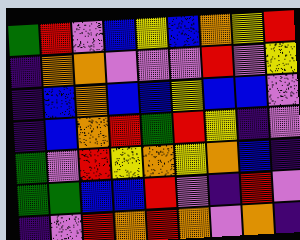[["green", "red", "violet", "blue", "yellow", "blue", "orange", "yellow", "red"], ["indigo", "orange", "orange", "violet", "violet", "violet", "red", "violet", "yellow"], ["indigo", "blue", "orange", "blue", "blue", "yellow", "blue", "blue", "violet"], ["indigo", "blue", "orange", "red", "green", "red", "yellow", "indigo", "violet"], ["green", "violet", "red", "yellow", "orange", "yellow", "orange", "blue", "indigo"], ["green", "green", "blue", "blue", "red", "violet", "indigo", "red", "violet"], ["indigo", "violet", "red", "orange", "red", "orange", "violet", "orange", "indigo"]]